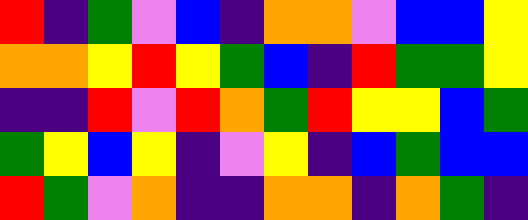[["red", "indigo", "green", "violet", "blue", "indigo", "orange", "orange", "violet", "blue", "blue", "yellow"], ["orange", "orange", "yellow", "red", "yellow", "green", "blue", "indigo", "red", "green", "green", "yellow"], ["indigo", "indigo", "red", "violet", "red", "orange", "green", "red", "yellow", "yellow", "blue", "green"], ["green", "yellow", "blue", "yellow", "indigo", "violet", "yellow", "indigo", "blue", "green", "blue", "blue"], ["red", "green", "violet", "orange", "indigo", "indigo", "orange", "orange", "indigo", "orange", "green", "indigo"]]